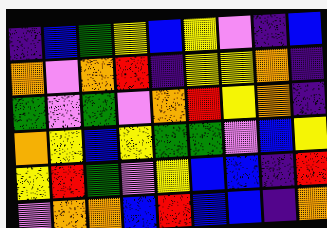[["indigo", "blue", "green", "yellow", "blue", "yellow", "violet", "indigo", "blue"], ["orange", "violet", "orange", "red", "indigo", "yellow", "yellow", "orange", "indigo"], ["green", "violet", "green", "violet", "orange", "red", "yellow", "orange", "indigo"], ["orange", "yellow", "blue", "yellow", "green", "green", "violet", "blue", "yellow"], ["yellow", "red", "green", "violet", "yellow", "blue", "blue", "indigo", "red"], ["violet", "orange", "orange", "blue", "red", "blue", "blue", "indigo", "orange"]]